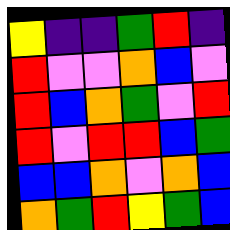[["yellow", "indigo", "indigo", "green", "red", "indigo"], ["red", "violet", "violet", "orange", "blue", "violet"], ["red", "blue", "orange", "green", "violet", "red"], ["red", "violet", "red", "red", "blue", "green"], ["blue", "blue", "orange", "violet", "orange", "blue"], ["orange", "green", "red", "yellow", "green", "blue"]]